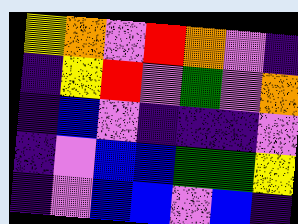[["yellow", "orange", "violet", "red", "orange", "violet", "indigo"], ["indigo", "yellow", "red", "violet", "green", "violet", "orange"], ["indigo", "blue", "violet", "indigo", "indigo", "indigo", "violet"], ["indigo", "violet", "blue", "blue", "green", "green", "yellow"], ["indigo", "violet", "blue", "blue", "violet", "blue", "indigo"]]